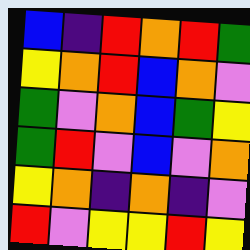[["blue", "indigo", "red", "orange", "red", "green"], ["yellow", "orange", "red", "blue", "orange", "violet"], ["green", "violet", "orange", "blue", "green", "yellow"], ["green", "red", "violet", "blue", "violet", "orange"], ["yellow", "orange", "indigo", "orange", "indigo", "violet"], ["red", "violet", "yellow", "yellow", "red", "yellow"]]